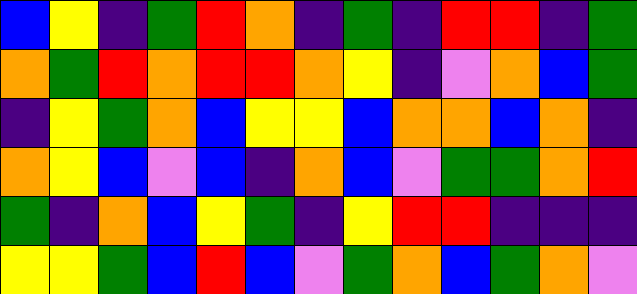[["blue", "yellow", "indigo", "green", "red", "orange", "indigo", "green", "indigo", "red", "red", "indigo", "green"], ["orange", "green", "red", "orange", "red", "red", "orange", "yellow", "indigo", "violet", "orange", "blue", "green"], ["indigo", "yellow", "green", "orange", "blue", "yellow", "yellow", "blue", "orange", "orange", "blue", "orange", "indigo"], ["orange", "yellow", "blue", "violet", "blue", "indigo", "orange", "blue", "violet", "green", "green", "orange", "red"], ["green", "indigo", "orange", "blue", "yellow", "green", "indigo", "yellow", "red", "red", "indigo", "indigo", "indigo"], ["yellow", "yellow", "green", "blue", "red", "blue", "violet", "green", "orange", "blue", "green", "orange", "violet"]]